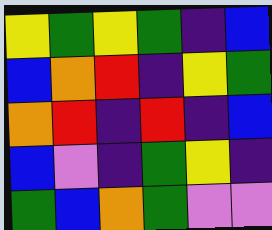[["yellow", "green", "yellow", "green", "indigo", "blue"], ["blue", "orange", "red", "indigo", "yellow", "green"], ["orange", "red", "indigo", "red", "indigo", "blue"], ["blue", "violet", "indigo", "green", "yellow", "indigo"], ["green", "blue", "orange", "green", "violet", "violet"]]